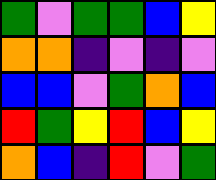[["green", "violet", "green", "green", "blue", "yellow"], ["orange", "orange", "indigo", "violet", "indigo", "violet"], ["blue", "blue", "violet", "green", "orange", "blue"], ["red", "green", "yellow", "red", "blue", "yellow"], ["orange", "blue", "indigo", "red", "violet", "green"]]